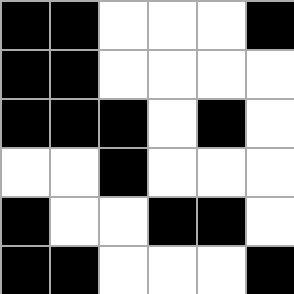[["black", "black", "white", "white", "white", "black"], ["black", "black", "white", "white", "white", "white"], ["black", "black", "black", "white", "black", "white"], ["white", "white", "black", "white", "white", "white"], ["black", "white", "white", "black", "black", "white"], ["black", "black", "white", "white", "white", "black"]]